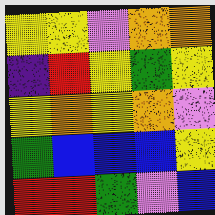[["yellow", "yellow", "violet", "orange", "orange"], ["indigo", "red", "yellow", "green", "yellow"], ["yellow", "orange", "yellow", "orange", "violet"], ["green", "blue", "blue", "blue", "yellow"], ["red", "red", "green", "violet", "blue"]]